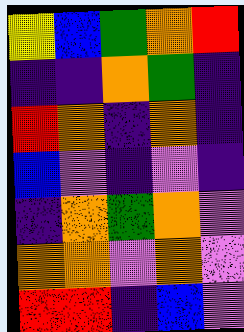[["yellow", "blue", "green", "orange", "red"], ["indigo", "indigo", "orange", "green", "indigo"], ["red", "orange", "indigo", "orange", "indigo"], ["blue", "violet", "indigo", "violet", "indigo"], ["indigo", "orange", "green", "orange", "violet"], ["orange", "orange", "violet", "orange", "violet"], ["red", "red", "indigo", "blue", "violet"]]